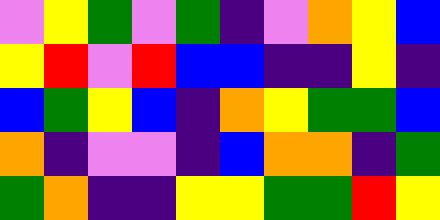[["violet", "yellow", "green", "violet", "green", "indigo", "violet", "orange", "yellow", "blue"], ["yellow", "red", "violet", "red", "blue", "blue", "indigo", "indigo", "yellow", "indigo"], ["blue", "green", "yellow", "blue", "indigo", "orange", "yellow", "green", "green", "blue"], ["orange", "indigo", "violet", "violet", "indigo", "blue", "orange", "orange", "indigo", "green"], ["green", "orange", "indigo", "indigo", "yellow", "yellow", "green", "green", "red", "yellow"]]